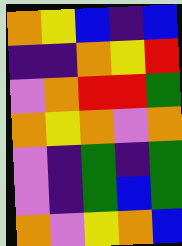[["orange", "yellow", "blue", "indigo", "blue"], ["indigo", "indigo", "orange", "yellow", "red"], ["violet", "orange", "red", "red", "green"], ["orange", "yellow", "orange", "violet", "orange"], ["violet", "indigo", "green", "indigo", "green"], ["violet", "indigo", "green", "blue", "green"], ["orange", "violet", "yellow", "orange", "blue"]]